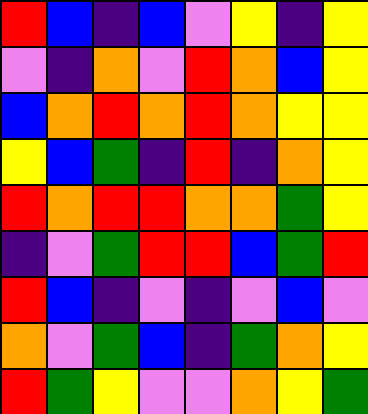[["red", "blue", "indigo", "blue", "violet", "yellow", "indigo", "yellow"], ["violet", "indigo", "orange", "violet", "red", "orange", "blue", "yellow"], ["blue", "orange", "red", "orange", "red", "orange", "yellow", "yellow"], ["yellow", "blue", "green", "indigo", "red", "indigo", "orange", "yellow"], ["red", "orange", "red", "red", "orange", "orange", "green", "yellow"], ["indigo", "violet", "green", "red", "red", "blue", "green", "red"], ["red", "blue", "indigo", "violet", "indigo", "violet", "blue", "violet"], ["orange", "violet", "green", "blue", "indigo", "green", "orange", "yellow"], ["red", "green", "yellow", "violet", "violet", "orange", "yellow", "green"]]